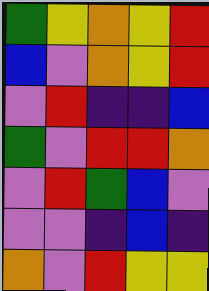[["green", "yellow", "orange", "yellow", "red"], ["blue", "violet", "orange", "yellow", "red"], ["violet", "red", "indigo", "indigo", "blue"], ["green", "violet", "red", "red", "orange"], ["violet", "red", "green", "blue", "violet"], ["violet", "violet", "indigo", "blue", "indigo"], ["orange", "violet", "red", "yellow", "yellow"]]